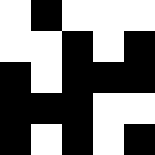[["white", "black", "white", "white", "white"], ["white", "white", "black", "white", "black"], ["black", "white", "black", "black", "black"], ["black", "black", "black", "white", "white"], ["black", "white", "black", "white", "black"]]